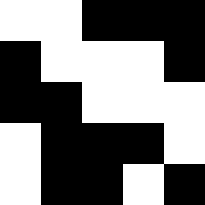[["white", "white", "black", "black", "black"], ["black", "white", "white", "white", "black"], ["black", "black", "white", "white", "white"], ["white", "black", "black", "black", "white"], ["white", "black", "black", "white", "black"]]